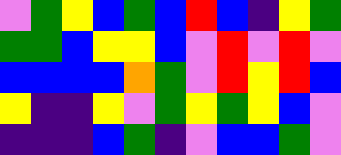[["violet", "green", "yellow", "blue", "green", "blue", "red", "blue", "indigo", "yellow", "green"], ["green", "green", "blue", "yellow", "yellow", "blue", "violet", "red", "violet", "red", "violet"], ["blue", "blue", "blue", "blue", "orange", "green", "violet", "red", "yellow", "red", "blue"], ["yellow", "indigo", "indigo", "yellow", "violet", "green", "yellow", "green", "yellow", "blue", "violet"], ["indigo", "indigo", "indigo", "blue", "green", "indigo", "violet", "blue", "blue", "green", "violet"]]